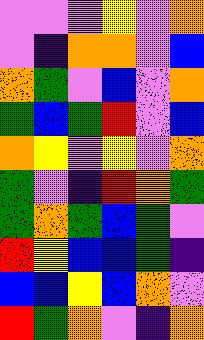[["violet", "violet", "violet", "yellow", "violet", "orange"], ["violet", "indigo", "orange", "orange", "violet", "blue"], ["orange", "green", "violet", "blue", "violet", "orange"], ["green", "blue", "green", "red", "violet", "blue"], ["orange", "yellow", "violet", "yellow", "violet", "orange"], ["green", "violet", "indigo", "red", "orange", "green"], ["green", "orange", "green", "blue", "green", "violet"], ["red", "yellow", "blue", "blue", "green", "indigo"], ["blue", "blue", "yellow", "blue", "orange", "violet"], ["red", "green", "orange", "violet", "indigo", "orange"]]